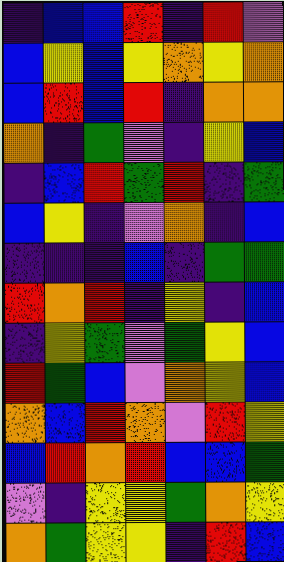[["indigo", "blue", "blue", "red", "indigo", "red", "violet"], ["blue", "yellow", "blue", "yellow", "orange", "yellow", "orange"], ["blue", "red", "blue", "red", "indigo", "orange", "orange"], ["orange", "indigo", "green", "violet", "indigo", "yellow", "blue"], ["indigo", "blue", "red", "green", "red", "indigo", "green"], ["blue", "yellow", "indigo", "violet", "orange", "indigo", "blue"], ["indigo", "indigo", "indigo", "blue", "indigo", "green", "green"], ["red", "orange", "red", "indigo", "yellow", "indigo", "blue"], ["indigo", "yellow", "green", "violet", "green", "yellow", "blue"], ["red", "green", "blue", "violet", "orange", "yellow", "blue"], ["orange", "blue", "red", "orange", "violet", "red", "yellow"], ["blue", "red", "orange", "red", "blue", "blue", "green"], ["violet", "indigo", "yellow", "yellow", "green", "orange", "yellow"], ["orange", "green", "yellow", "yellow", "indigo", "red", "blue"]]